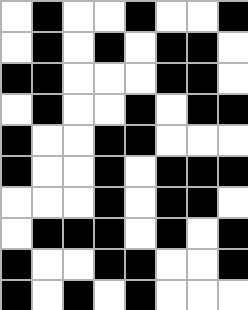[["white", "black", "white", "white", "black", "white", "white", "black"], ["white", "black", "white", "black", "white", "black", "black", "white"], ["black", "black", "white", "white", "white", "black", "black", "white"], ["white", "black", "white", "white", "black", "white", "black", "black"], ["black", "white", "white", "black", "black", "white", "white", "white"], ["black", "white", "white", "black", "white", "black", "black", "black"], ["white", "white", "white", "black", "white", "black", "black", "white"], ["white", "black", "black", "black", "white", "black", "white", "black"], ["black", "white", "white", "black", "black", "white", "white", "black"], ["black", "white", "black", "white", "black", "white", "white", "white"]]